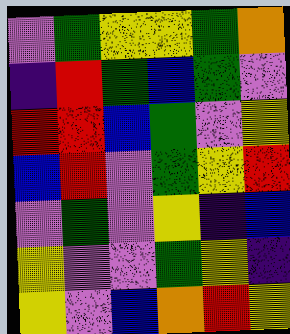[["violet", "green", "yellow", "yellow", "green", "orange"], ["indigo", "red", "green", "blue", "green", "violet"], ["red", "red", "blue", "green", "violet", "yellow"], ["blue", "red", "violet", "green", "yellow", "red"], ["violet", "green", "violet", "yellow", "indigo", "blue"], ["yellow", "violet", "violet", "green", "yellow", "indigo"], ["yellow", "violet", "blue", "orange", "red", "yellow"]]